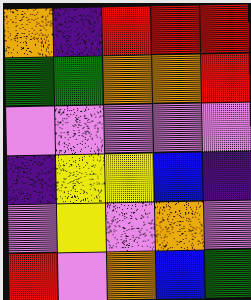[["orange", "indigo", "red", "red", "red"], ["green", "green", "orange", "orange", "red"], ["violet", "violet", "violet", "violet", "violet"], ["indigo", "yellow", "yellow", "blue", "indigo"], ["violet", "yellow", "violet", "orange", "violet"], ["red", "violet", "orange", "blue", "green"]]